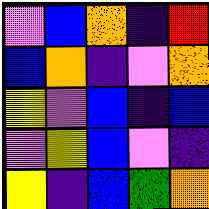[["violet", "blue", "orange", "indigo", "red"], ["blue", "orange", "indigo", "violet", "orange"], ["yellow", "violet", "blue", "indigo", "blue"], ["violet", "yellow", "blue", "violet", "indigo"], ["yellow", "indigo", "blue", "green", "orange"]]